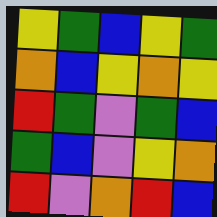[["yellow", "green", "blue", "yellow", "green"], ["orange", "blue", "yellow", "orange", "yellow"], ["red", "green", "violet", "green", "blue"], ["green", "blue", "violet", "yellow", "orange"], ["red", "violet", "orange", "red", "blue"]]